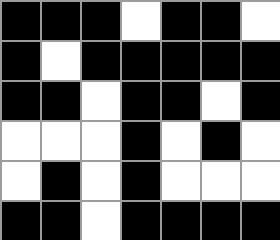[["black", "black", "black", "white", "black", "black", "white"], ["black", "white", "black", "black", "black", "black", "black"], ["black", "black", "white", "black", "black", "white", "black"], ["white", "white", "white", "black", "white", "black", "white"], ["white", "black", "white", "black", "white", "white", "white"], ["black", "black", "white", "black", "black", "black", "black"]]